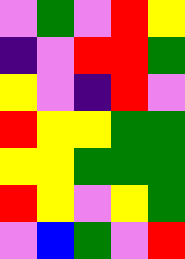[["violet", "green", "violet", "red", "yellow"], ["indigo", "violet", "red", "red", "green"], ["yellow", "violet", "indigo", "red", "violet"], ["red", "yellow", "yellow", "green", "green"], ["yellow", "yellow", "green", "green", "green"], ["red", "yellow", "violet", "yellow", "green"], ["violet", "blue", "green", "violet", "red"]]